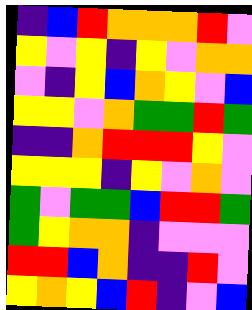[["indigo", "blue", "red", "orange", "orange", "orange", "red", "violet"], ["yellow", "violet", "yellow", "indigo", "yellow", "violet", "orange", "orange"], ["violet", "indigo", "yellow", "blue", "orange", "yellow", "violet", "blue"], ["yellow", "yellow", "violet", "orange", "green", "green", "red", "green"], ["indigo", "indigo", "orange", "red", "red", "red", "yellow", "violet"], ["yellow", "yellow", "yellow", "indigo", "yellow", "violet", "orange", "violet"], ["green", "violet", "green", "green", "blue", "red", "red", "green"], ["green", "yellow", "orange", "orange", "indigo", "violet", "violet", "violet"], ["red", "red", "blue", "orange", "indigo", "indigo", "red", "violet"], ["yellow", "orange", "yellow", "blue", "red", "indigo", "violet", "blue"]]